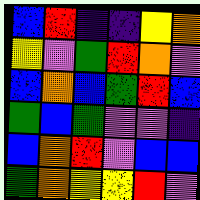[["blue", "red", "indigo", "indigo", "yellow", "orange"], ["yellow", "violet", "green", "red", "orange", "violet"], ["blue", "orange", "blue", "green", "red", "blue"], ["green", "blue", "green", "violet", "violet", "indigo"], ["blue", "orange", "red", "violet", "blue", "blue"], ["green", "orange", "yellow", "yellow", "red", "violet"]]